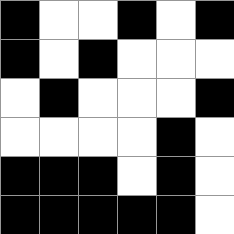[["black", "white", "white", "black", "white", "black"], ["black", "white", "black", "white", "white", "white"], ["white", "black", "white", "white", "white", "black"], ["white", "white", "white", "white", "black", "white"], ["black", "black", "black", "white", "black", "white"], ["black", "black", "black", "black", "black", "white"]]